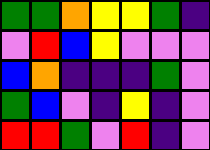[["green", "green", "orange", "yellow", "yellow", "green", "indigo"], ["violet", "red", "blue", "yellow", "violet", "violet", "violet"], ["blue", "orange", "indigo", "indigo", "indigo", "green", "violet"], ["green", "blue", "violet", "indigo", "yellow", "indigo", "violet"], ["red", "red", "green", "violet", "red", "indigo", "violet"]]